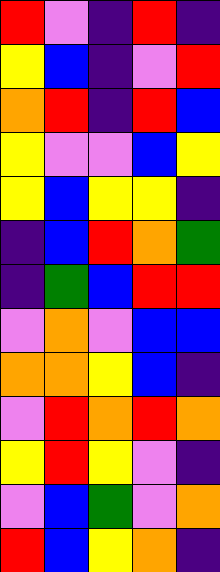[["red", "violet", "indigo", "red", "indigo"], ["yellow", "blue", "indigo", "violet", "red"], ["orange", "red", "indigo", "red", "blue"], ["yellow", "violet", "violet", "blue", "yellow"], ["yellow", "blue", "yellow", "yellow", "indigo"], ["indigo", "blue", "red", "orange", "green"], ["indigo", "green", "blue", "red", "red"], ["violet", "orange", "violet", "blue", "blue"], ["orange", "orange", "yellow", "blue", "indigo"], ["violet", "red", "orange", "red", "orange"], ["yellow", "red", "yellow", "violet", "indigo"], ["violet", "blue", "green", "violet", "orange"], ["red", "blue", "yellow", "orange", "indigo"]]